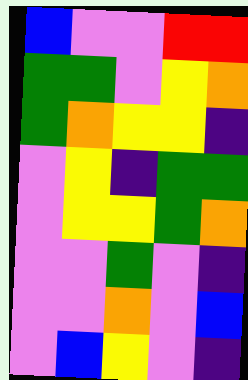[["blue", "violet", "violet", "red", "red"], ["green", "green", "violet", "yellow", "orange"], ["green", "orange", "yellow", "yellow", "indigo"], ["violet", "yellow", "indigo", "green", "green"], ["violet", "yellow", "yellow", "green", "orange"], ["violet", "violet", "green", "violet", "indigo"], ["violet", "violet", "orange", "violet", "blue"], ["violet", "blue", "yellow", "violet", "indigo"]]